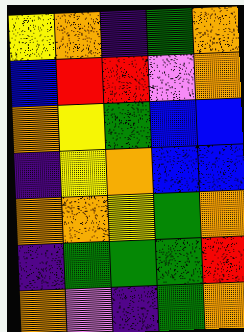[["yellow", "orange", "indigo", "green", "orange"], ["blue", "red", "red", "violet", "orange"], ["orange", "yellow", "green", "blue", "blue"], ["indigo", "yellow", "orange", "blue", "blue"], ["orange", "orange", "yellow", "green", "orange"], ["indigo", "green", "green", "green", "red"], ["orange", "violet", "indigo", "green", "orange"]]